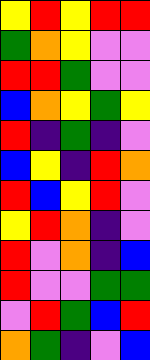[["yellow", "red", "yellow", "red", "red"], ["green", "orange", "yellow", "violet", "violet"], ["red", "red", "green", "violet", "violet"], ["blue", "orange", "yellow", "green", "yellow"], ["red", "indigo", "green", "indigo", "violet"], ["blue", "yellow", "indigo", "red", "orange"], ["red", "blue", "yellow", "red", "violet"], ["yellow", "red", "orange", "indigo", "violet"], ["red", "violet", "orange", "indigo", "blue"], ["red", "violet", "violet", "green", "green"], ["violet", "red", "green", "blue", "red"], ["orange", "green", "indigo", "violet", "blue"]]